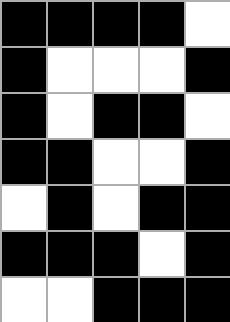[["black", "black", "black", "black", "white"], ["black", "white", "white", "white", "black"], ["black", "white", "black", "black", "white"], ["black", "black", "white", "white", "black"], ["white", "black", "white", "black", "black"], ["black", "black", "black", "white", "black"], ["white", "white", "black", "black", "black"]]